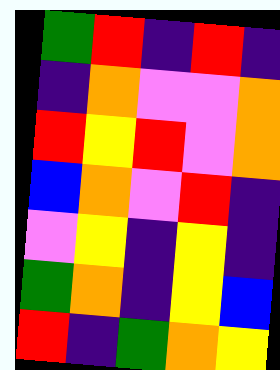[["green", "red", "indigo", "red", "indigo"], ["indigo", "orange", "violet", "violet", "orange"], ["red", "yellow", "red", "violet", "orange"], ["blue", "orange", "violet", "red", "indigo"], ["violet", "yellow", "indigo", "yellow", "indigo"], ["green", "orange", "indigo", "yellow", "blue"], ["red", "indigo", "green", "orange", "yellow"]]